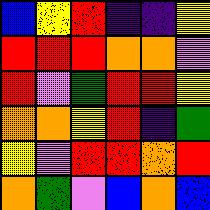[["blue", "yellow", "red", "indigo", "indigo", "yellow"], ["red", "red", "red", "orange", "orange", "violet"], ["red", "violet", "green", "red", "red", "yellow"], ["orange", "orange", "yellow", "red", "indigo", "green"], ["yellow", "violet", "red", "red", "orange", "red"], ["orange", "green", "violet", "blue", "orange", "blue"]]